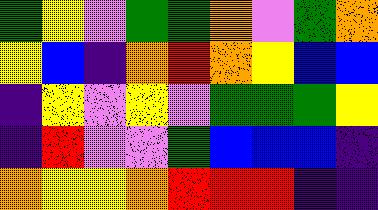[["green", "yellow", "violet", "green", "green", "orange", "violet", "green", "orange"], ["yellow", "blue", "indigo", "orange", "red", "orange", "yellow", "blue", "blue"], ["indigo", "yellow", "violet", "yellow", "violet", "green", "green", "green", "yellow"], ["indigo", "red", "violet", "violet", "green", "blue", "blue", "blue", "indigo"], ["orange", "yellow", "yellow", "orange", "red", "red", "red", "indigo", "indigo"]]